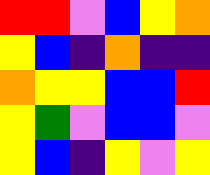[["red", "red", "violet", "blue", "yellow", "orange"], ["yellow", "blue", "indigo", "orange", "indigo", "indigo"], ["orange", "yellow", "yellow", "blue", "blue", "red"], ["yellow", "green", "violet", "blue", "blue", "violet"], ["yellow", "blue", "indigo", "yellow", "violet", "yellow"]]